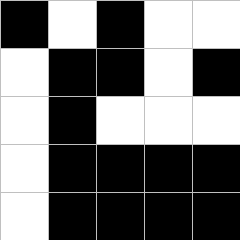[["black", "white", "black", "white", "white"], ["white", "black", "black", "white", "black"], ["white", "black", "white", "white", "white"], ["white", "black", "black", "black", "black"], ["white", "black", "black", "black", "black"]]